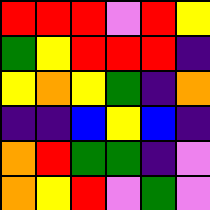[["red", "red", "red", "violet", "red", "yellow"], ["green", "yellow", "red", "red", "red", "indigo"], ["yellow", "orange", "yellow", "green", "indigo", "orange"], ["indigo", "indigo", "blue", "yellow", "blue", "indigo"], ["orange", "red", "green", "green", "indigo", "violet"], ["orange", "yellow", "red", "violet", "green", "violet"]]